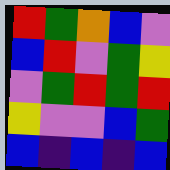[["red", "green", "orange", "blue", "violet"], ["blue", "red", "violet", "green", "yellow"], ["violet", "green", "red", "green", "red"], ["yellow", "violet", "violet", "blue", "green"], ["blue", "indigo", "blue", "indigo", "blue"]]